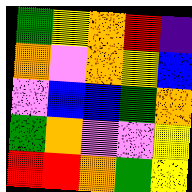[["green", "yellow", "orange", "red", "indigo"], ["orange", "violet", "orange", "yellow", "blue"], ["violet", "blue", "blue", "green", "orange"], ["green", "orange", "violet", "violet", "yellow"], ["red", "red", "orange", "green", "yellow"]]